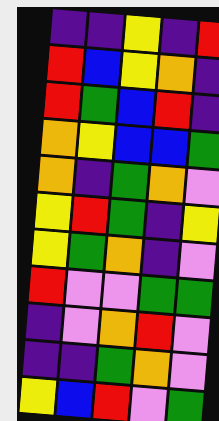[["indigo", "indigo", "yellow", "indigo", "red"], ["red", "blue", "yellow", "orange", "indigo"], ["red", "green", "blue", "red", "indigo"], ["orange", "yellow", "blue", "blue", "green"], ["orange", "indigo", "green", "orange", "violet"], ["yellow", "red", "green", "indigo", "yellow"], ["yellow", "green", "orange", "indigo", "violet"], ["red", "violet", "violet", "green", "green"], ["indigo", "violet", "orange", "red", "violet"], ["indigo", "indigo", "green", "orange", "violet"], ["yellow", "blue", "red", "violet", "green"]]